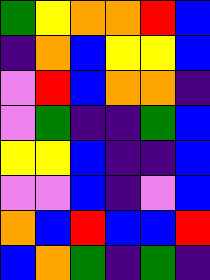[["green", "yellow", "orange", "orange", "red", "blue"], ["indigo", "orange", "blue", "yellow", "yellow", "blue"], ["violet", "red", "blue", "orange", "orange", "indigo"], ["violet", "green", "indigo", "indigo", "green", "blue"], ["yellow", "yellow", "blue", "indigo", "indigo", "blue"], ["violet", "violet", "blue", "indigo", "violet", "blue"], ["orange", "blue", "red", "blue", "blue", "red"], ["blue", "orange", "green", "indigo", "green", "indigo"]]